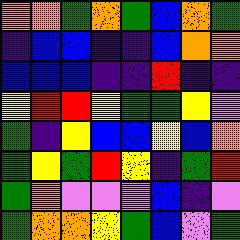[["orange", "orange", "green", "orange", "green", "blue", "orange", "green"], ["indigo", "blue", "blue", "indigo", "indigo", "blue", "orange", "orange"], ["blue", "blue", "blue", "indigo", "indigo", "red", "indigo", "indigo"], ["yellow", "red", "red", "yellow", "green", "green", "yellow", "violet"], ["green", "indigo", "yellow", "blue", "blue", "yellow", "blue", "orange"], ["green", "yellow", "green", "red", "yellow", "indigo", "green", "red"], ["green", "orange", "violet", "violet", "violet", "blue", "indigo", "violet"], ["green", "orange", "orange", "yellow", "green", "blue", "violet", "green"]]